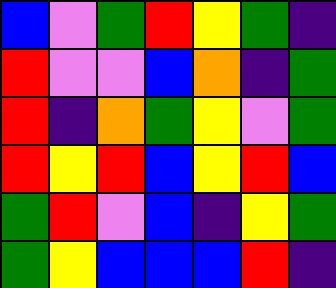[["blue", "violet", "green", "red", "yellow", "green", "indigo"], ["red", "violet", "violet", "blue", "orange", "indigo", "green"], ["red", "indigo", "orange", "green", "yellow", "violet", "green"], ["red", "yellow", "red", "blue", "yellow", "red", "blue"], ["green", "red", "violet", "blue", "indigo", "yellow", "green"], ["green", "yellow", "blue", "blue", "blue", "red", "indigo"]]